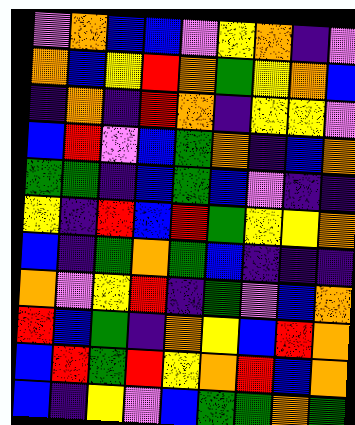[["violet", "orange", "blue", "blue", "violet", "yellow", "orange", "indigo", "violet"], ["orange", "blue", "yellow", "red", "orange", "green", "yellow", "orange", "blue"], ["indigo", "orange", "indigo", "red", "orange", "indigo", "yellow", "yellow", "violet"], ["blue", "red", "violet", "blue", "green", "orange", "indigo", "blue", "orange"], ["green", "green", "indigo", "blue", "green", "blue", "violet", "indigo", "indigo"], ["yellow", "indigo", "red", "blue", "red", "green", "yellow", "yellow", "orange"], ["blue", "indigo", "green", "orange", "green", "blue", "indigo", "indigo", "indigo"], ["orange", "violet", "yellow", "red", "indigo", "green", "violet", "blue", "orange"], ["red", "blue", "green", "indigo", "orange", "yellow", "blue", "red", "orange"], ["blue", "red", "green", "red", "yellow", "orange", "red", "blue", "orange"], ["blue", "indigo", "yellow", "violet", "blue", "green", "green", "orange", "green"]]